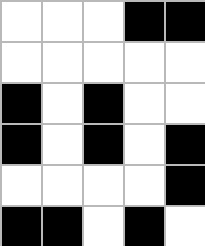[["white", "white", "white", "black", "black"], ["white", "white", "white", "white", "white"], ["black", "white", "black", "white", "white"], ["black", "white", "black", "white", "black"], ["white", "white", "white", "white", "black"], ["black", "black", "white", "black", "white"]]